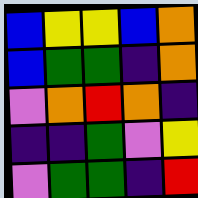[["blue", "yellow", "yellow", "blue", "orange"], ["blue", "green", "green", "indigo", "orange"], ["violet", "orange", "red", "orange", "indigo"], ["indigo", "indigo", "green", "violet", "yellow"], ["violet", "green", "green", "indigo", "red"]]